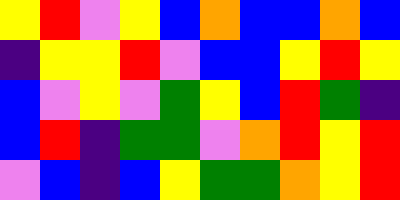[["yellow", "red", "violet", "yellow", "blue", "orange", "blue", "blue", "orange", "blue"], ["indigo", "yellow", "yellow", "red", "violet", "blue", "blue", "yellow", "red", "yellow"], ["blue", "violet", "yellow", "violet", "green", "yellow", "blue", "red", "green", "indigo"], ["blue", "red", "indigo", "green", "green", "violet", "orange", "red", "yellow", "red"], ["violet", "blue", "indigo", "blue", "yellow", "green", "green", "orange", "yellow", "red"]]